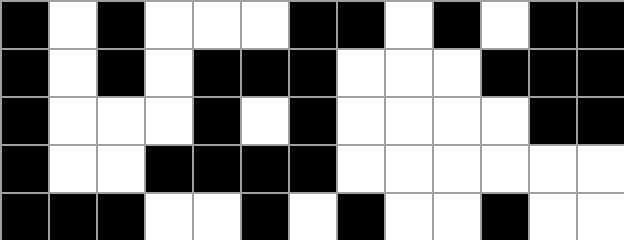[["black", "white", "black", "white", "white", "white", "black", "black", "white", "black", "white", "black", "black"], ["black", "white", "black", "white", "black", "black", "black", "white", "white", "white", "black", "black", "black"], ["black", "white", "white", "white", "black", "white", "black", "white", "white", "white", "white", "black", "black"], ["black", "white", "white", "black", "black", "black", "black", "white", "white", "white", "white", "white", "white"], ["black", "black", "black", "white", "white", "black", "white", "black", "white", "white", "black", "white", "white"]]